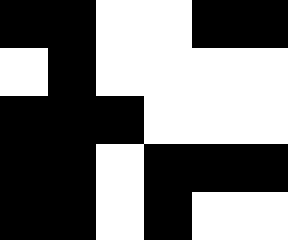[["black", "black", "white", "white", "black", "black"], ["white", "black", "white", "white", "white", "white"], ["black", "black", "black", "white", "white", "white"], ["black", "black", "white", "black", "black", "black"], ["black", "black", "white", "black", "white", "white"]]